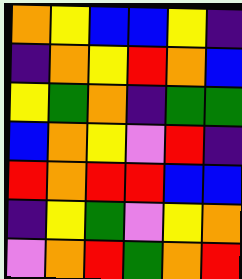[["orange", "yellow", "blue", "blue", "yellow", "indigo"], ["indigo", "orange", "yellow", "red", "orange", "blue"], ["yellow", "green", "orange", "indigo", "green", "green"], ["blue", "orange", "yellow", "violet", "red", "indigo"], ["red", "orange", "red", "red", "blue", "blue"], ["indigo", "yellow", "green", "violet", "yellow", "orange"], ["violet", "orange", "red", "green", "orange", "red"]]